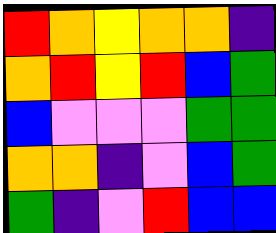[["red", "orange", "yellow", "orange", "orange", "indigo"], ["orange", "red", "yellow", "red", "blue", "green"], ["blue", "violet", "violet", "violet", "green", "green"], ["orange", "orange", "indigo", "violet", "blue", "green"], ["green", "indigo", "violet", "red", "blue", "blue"]]